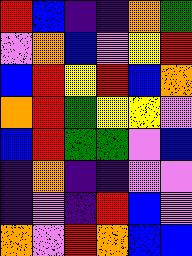[["red", "blue", "indigo", "indigo", "orange", "green"], ["violet", "orange", "blue", "violet", "yellow", "red"], ["blue", "red", "yellow", "red", "blue", "orange"], ["orange", "red", "green", "yellow", "yellow", "violet"], ["blue", "red", "green", "green", "violet", "blue"], ["indigo", "orange", "indigo", "indigo", "violet", "violet"], ["indigo", "violet", "indigo", "red", "blue", "violet"], ["orange", "violet", "red", "orange", "blue", "blue"]]